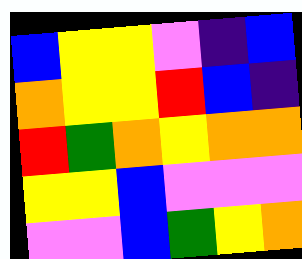[["blue", "yellow", "yellow", "violet", "indigo", "blue"], ["orange", "yellow", "yellow", "red", "blue", "indigo"], ["red", "green", "orange", "yellow", "orange", "orange"], ["yellow", "yellow", "blue", "violet", "violet", "violet"], ["violet", "violet", "blue", "green", "yellow", "orange"]]